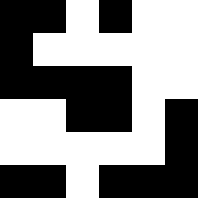[["black", "black", "white", "black", "white", "white"], ["black", "white", "white", "white", "white", "white"], ["black", "black", "black", "black", "white", "white"], ["white", "white", "black", "black", "white", "black"], ["white", "white", "white", "white", "white", "black"], ["black", "black", "white", "black", "black", "black"]]